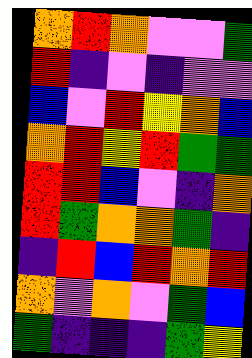[["orange", "red", "orange", "violet", "violet", "green"], ["red", "indigo", "violet", "indigo", "violet", "violet"], ["blue", "violet", "red", "yellow", "orange", "blue"], ["orange", "red", "yellow", "red", "green", "green"], ["red", "red", "blue", "violet", "indigo", "orange"], ["red", "green", "orange", "orange", "green", "indigo"], ["indigo", "red", "blue", "red", "orange", "red"], ["orange", "violet", "orange", "violet", "green", "blue"], ["green", "indigo", "indigo", "indigo", "green", "yellow"]]